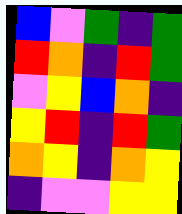[["blue", "violet", "green", "indigo", "green"], ["red", "orange", "indigo", "red", "green"], ["violet", "yellow", "blue", "orange", "indigo"], ["yellow", "red", "indigo", "red", "green"], ["orange", "yellow", "indigo", "orange", "yellow"], ["indigo", "violet", "violet", "yellow", "yellow"]]